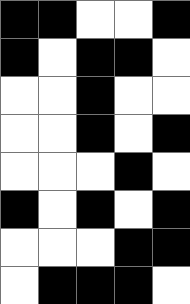[["black", "black", "white", "white", "black"], ["black", "white", "black", "black", "white"], ["white", "white", "black", "white", "white"], ["white", "white", "black", "white", "black"], ["white", "white", "white", "black", "white"], ["black", "white", "black", "white", "black"], ["white", "white", "white", "black", "black"], ["white", "black", "black", "black", "white"]]